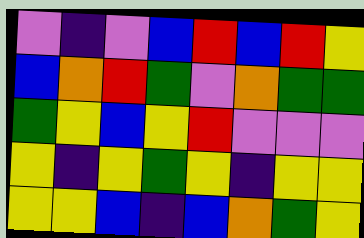[["violet", "indigo", "violet", "blue", "red", "blue", "red", "yellow"], ["blue", "orange", "red", "green", "violet", "orange", "green", "green"], ["green", "yellow", "blue", "yellow", "red", "violet", "violet", "violet"], ["yellow", "indigo", "yellow", "green", "yellow", "indigo", "yellow", "yellow"], ["yellow", "yellow", "blue", "indigo", "blue", "orange", "green", "yellow"]]